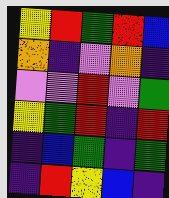[["yellow", "red", "green", "red", "blue"], ["orange", "indigo", "violet", "orange", "indigo"], ["violet", "violet", "red", "violet", "green"], ["yellow", "green", "red", "indigo", "red"], ["indigo", "blue", "green", "indigo", "green"], ["indigo", "red", "yellow", "blue", "indigo"]]